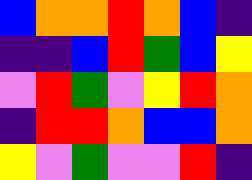[["blue", "orange", "orange", "red", "orange", "blue", "indigo"], ["indigo", "indigo", "blue", "red", "green", "blue", "yellow"], ["violet", "red", "green", "violet", "yellow", "red", "orange"], ["indigo", "red", "red", "orange", "blue", "blue", "orange"], ["yellow", "violet", "green", "violet", "violet", "red", "indigo"]]